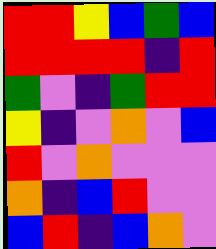[["red", "red", "yellow", "blue", "green", "blue"], ["red", "red", "red", "red", "indigo", "red"], ["green", "violet", "indigo", "green", "red", "red"], ["yellow", "indigo", "violet", "orange", "violet", "blue"], ["red", "violet", "orange", "violet", "violet", "violet"], ["orange", "indigo", "blue", "red", "violet", "violet"], ["blue", "red", "indigo", "blue", "orange", "violet"]]